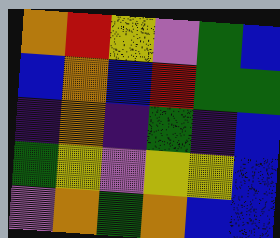[["orange", "red", "yellow", "violet", "green", "blue"], ["blue", "orange", "blue", "red", "green", "green"], ["indigo", "orange", "indigo", "green", "indigo", "blue"], ["green", "yellow", "violet", "yellow", "yellow", "blue"], ["violet", "orange", "green", "orange", "blue", "blue"]]